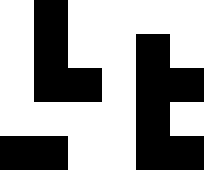[["white", "black", "white", "white", "white", "white"], ["white", "black", "white", "white", "black", "white"], ["white", "black", "black", "white", "black", "black"], ["white", "white", "white", "white", "black", "white"], ["black", "black", "white", "white", "black", "black"]]